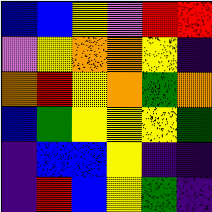[["blue", "blue", "yellow", "violet", "red", "red"], ["violet", "yellow", "orange", "orange", "yellow", "indigo"], ["orange", "red", "yellow", "orange", "green", "orange"], ["blue", "green", "yellow", "yellow", "yellow", "green"], ["indigo", "blue", "blue", "yellow", "indigo", "indigo"], ["indigo", "red", "blue", "yellow", "green", "indigo"]]